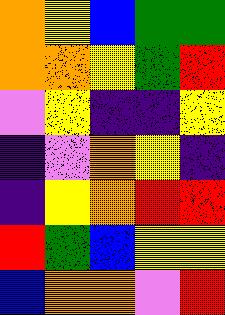[["orange", "yellow", "blue", "green", "green"], ["orange", "orange", "yellow", "green", "red"], ["violet", "yellow", "indigo", "indigo", "yellow"], ["indigo", "violet", "orange", "yellow", "indigo"], ["indigo", "yellow", "orange", "red", "red"], ["red", "green", "blue", "yellow", "yellow"], ["blue", "orange", "orange", "violet", "red"]]